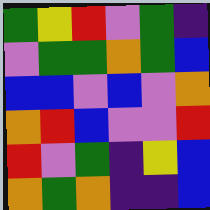[["green", "yellow", "red", "violet", "green", "indigo"], ["violet", "green", "green", "orange", "green", "blue"], ["blue", "blue", "violet", "blue", "violet", "orange"], ["orange", "red", "blue", "violet", "violet", "red"], ["red", "violet", "green", "indigo", "yellow", "blue"], ["orange", "green", "orange", "indigo", "indigo", "blue"]]